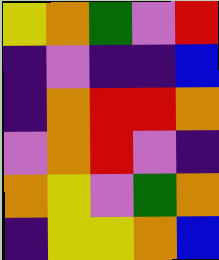[["yellow", "orange", "green", "violet", "red"], ["indigo", "violet", "indigo", "indigo", "blue"], ["indigo", "orange", "red", "red", "orange"], ["violet", "orange", "red", "violet", "indigo"], ["orange", "yellow", "violet", "green", "orange"], ["indigo", "yellow", "yellow", "orange", "blue"]]